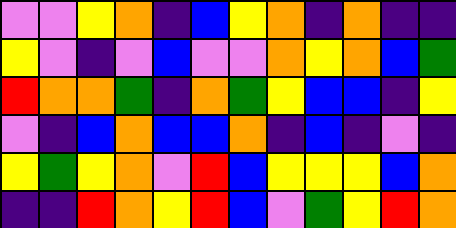[["violet", "violet", "yellow", "orange", "indigo", "blue", "yellow", "orange", "indigo", "orange", "indigo", "indigo"], ["yellow", "violet", "indigo", "violet", "blue", "violet", "violet", "orange", "yellow", "orange", "blue", "green"], ["red", "orange", "orange", "green", "indigo", "orange", "green", "yellow", "blue", "blue", "indigo", "yellow"], ["violet", "indigo", "blue", "orange", "blue", "blue", "orange", "indigo", "blue", "indigo", "violet", "indigo"], ["yellow", "green", "yellow", "orange", "violet", "red", "blue", "yellow", "yellow", "yellow", "blue", "orange"], ["indigo", "indigo", "red", "orange", "yellow", "red", "blue", "violet", "green", "yellow", "red", "orange"]]